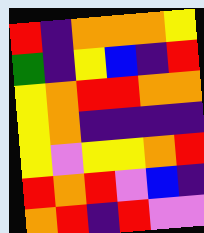[["red", "indigo", "orange", "orange", "orange", "yellow"], ["green", "indigo", "yellow", "blue", "indigo", "red"], ["yellow", "orange", "red", "red", "orange", "orange"], ["yellow", "orange", "indigo", "indigo", "indigo", "indigo"], ["yellow", "violet", "yellow", "yellow", "orange", "red"], ["red", "orange", "red", "violet", "blue", "indigo"], ["orange", "red", "indigo", "red", "violet", "violet"]]